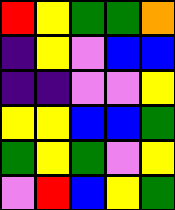[["red", "yellow", "green", "green", "orange"], ["indigo", "yellow", "violet", "blue", "blue"], ["indigo", "indigo", "violet", "violet", "yellow"], ["yellow", "yellow", "blue", "blue", "green"], ["green", "yellow", "green", "violet", "yellow"], ["violet", "red", "blue", "yellow", "green"]]